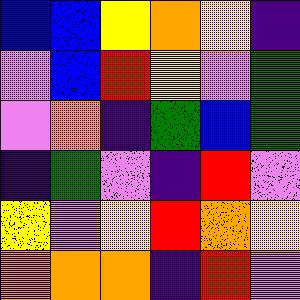[["blue", "blue", "yellow", "orange", "yellow", "indigo"], ["violet", "blue", "red", "yellow", "violet", "green"], ["violet", "orange", "indigo", "green", "blue", "green"], ["indigo", "green", "violet", "indigo", "red", "violet"], ["yellow", "violet", "yellow", "red", "orange", "yellow"], ["orange", "orange", "orange", "indigo", "red", "violet"]]